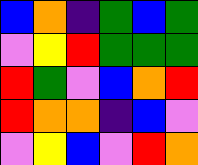[["blue", "orange", "indigo", "green", "blue", "green"], ["violet", "yellow", "red", "green", "green", "green"], ["red", "green", "violet", "blue", "orange", "red"], ["red", "orange", "orange", "indigo", "blue", "violet"], ["violet", "yellow", "blue", "violet", "red", "orange"]]